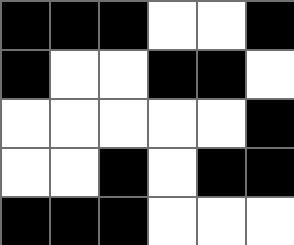[["black", "black", "black", "white", "white", "black"], ["black", "white", "white", "black", "black", "white"], ["white", "white", "white", "white", "white", "black"], ["white", "white", "black", "white", "black", "black"], ["black", "black", "black", "white", "white", "white"]]